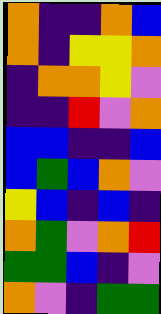[["orange", "indigo", "indigo", "orange", "blue"], ["orange", "indigo", "yellow", "yellow", "orange"], ["indigo", "orange", "orange", "yellow", "violet"], ["indigo", "indigo", "red", "violet", "orange"], ["blue", "blue", "indigo", "indigo", "blue"], ["blue", "green", "blue", "orange", "violet"], ["yellow", "blue", "indigo", "blue", "indigo"], ["orange", "green", "violet", "orange", "red"], ["green", "green", "blue", "indigo", "violet"], ["orange", "violet", "indigo", "green", "green"]]